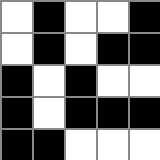[["white", "black", "white", "white", "black"], ["white", "black", "white", "black", "black"], ["black", "white", "black", "white", "white"], ["black", "white", "black", "black", "black"], ["black", "black", "white", "white", "white"]]